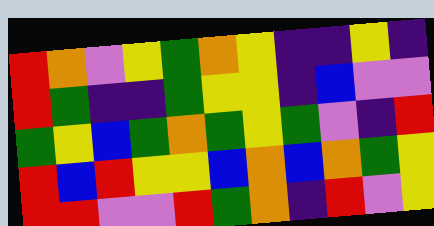[["red", "orange", "violet", "yellow", "green", "orange", "yellow", "indigo", "indigo", "yellow", "indigo"], ["red", "green", "indigo", "indigo", "green", "yellow", "yellow", "indigo", "blue", "violet", "violet"], ["green", "yellow", "blue", "green", "orange", "green", "yellow", "green", "violet", "indigo", "red"], ["red", "blue", "red", "yellow", "yellow", "blue", "orange", "blue", "orange", "green", "yellow"], ["red", "red", "violet", "violet", "red", "green", "orange", "indigo", "red", "violet", "yellow"]]